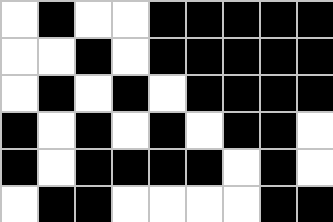[["white", "black", "white", "white", "black", "black", "black", "black", "black"], ["white", "white", "black", "white", "black", "black", "black", "black", "black"], ["white", "black", "white", "black", "white", "black", "black", "black", "black"], ["black", "white", "black", "white", "black", "white", "black", "black", "white"], ["black", "white", "black", "black", "black", "black", "white", "black", "white"], ["white", "black", "black", "white", "white", "white", "white", "black", "black"]]